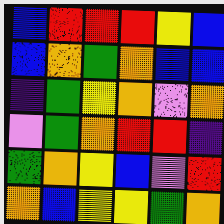[["blue", "red", "red", "red", "yellow", "blue"], ["blue", "orange", "green", "orange", "blue", "blue"], ["indigo", "green", "yellow", "orange", "violet", "orange"], ["violet", "green", "orange", "red", "red", "indigo"], ["green", "orange", "yellow", "blue", "violet", "red"], ["orange", "blue", "yellow", "yellow", "green", "orange"]]